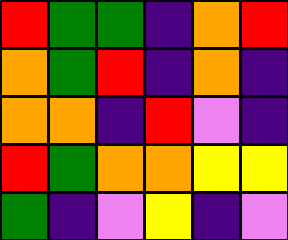[["red", "green", "green", "indigo", "orange", "red"], ["orange", "green", "red", "indigo", "orange", "indigo"], ["orange", "orange", "indigo", "red", "violet", "indigo"], ["red", "green", "orange", "orange", "yellow", "yellow"], ["green", "indigo", "violet", "yellow", "indigo", "violet"]]